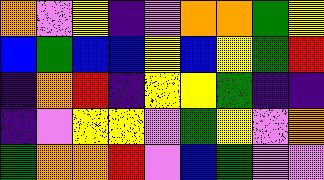[["orange", "violet", "yellow", "indigo", "violet", "orange", "orange", "green", "yellow"], ["blue", "green", "blue", "blue", "yellow", "blue", "yellow", "green", "red"], ["indigo", "orange", "red", "indigo", "yellow", "yellow", "green", "indigo", "indigo"], ["indigo", "violet", "yellow", "yellow", "violet", "green", "yellow", "violet", "orange"], ["green", "orange", "orange", "red", "violet", "blue", "green", "violet", "violet"]]